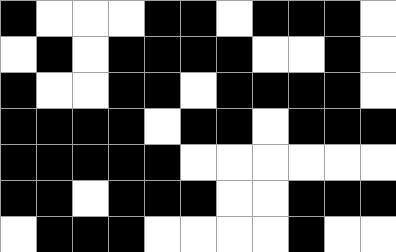[["black", "white", "white", "white", "black", "black", "white", "black", "black", "black", "white"], ["white", "black", "white", "black", "black", "black", "black", "white", "white", "black", "white"], ["black", "white", "white", "black", "black", "white", "black", "black", "black", "black", "white"], ["black", "black", "black", "black", "white", "black", "black", "white", "black", "black", "black"], ["black", "black", "black", "black", "black", "white", "white", "white", "white", "white", "white"], ["black", "black", "white", "black", "black", "black", "white", "white", "black", "black", "black"], ["white", "black", "black", "black", "white", "white", "white", "white", "black", "white", "white"]]